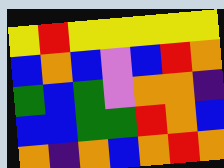[["yellow", "red", "yellow", "yellow", "yellow", "yellow", "yellow"], ["blue", "orange", "blue", "violet", "blue", "red", "orange"], ["green", "blue", "green", "violet", "orange", "orange", "indigo"], ["blue", "blue", "green", "green", "red", "orange", "blue"], ["orange", "indigo", "orange", "blue", "orange", "red", "orange"]]